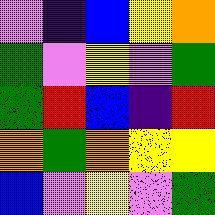[["violet", "indigo", "blue", "yellow", "orange"], ["green", "violet", "yellow", "violet", "green"], ["green", "red", "blue", "indigo", "red"], ["orange", "green", "orange", "yellow", "yellow"], ["blue", "violet", "yellow", "violet", "green"]]